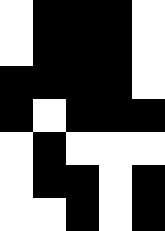[["white", "black", "black", "black", "white"], ["white", "black", "black", "black", "white"], ["black", "black", "black", "black", "white"], ["black", "white", "black", "black", "black"], ["white", "black", "white", "white", "white"], ["white", "black", "black", "white", "black"], ["white", "white", "black", "white", "black"]]